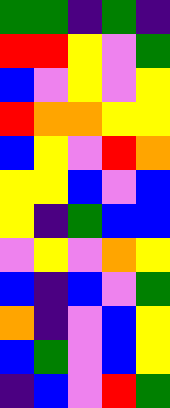[["green", "green", "indigo", "green", "indigo"], ["red", "red", "yellow", "violet", "green"], ["blue", "violet", "yellow", "violet", "yellow"], ["red", "orange", "orange", "yellow", "yellow"], ["blue", "yellow", "violet", "red", "orange"], ["yellow", "yellow", "blue", "violet", "blue"], ["yellow", "indigo", "green", "blue", "blue"], ["violet", "yellow", "violet", "orange", "yellow"], ["blue", "indigo", "blue", "violet", "green"], ["orange", "indigo", "violet", "blue", "yellow"], ["blue", "green", "violet", "blue", "yellow"], ["indigo", "blue", "violet", "red", "green"]]